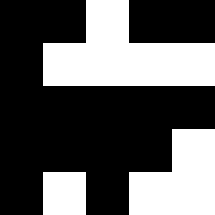[["black", "black", "white", "black", "black"], ["black", "white", "white", "white", "white"], ["black", "black", "black", "black", "black"], ["black", "black", "black", "black", "white"], ["black", "white", "black", "white", "white"]]